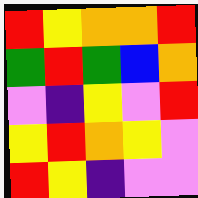[["red", "yellow", "orange", "orange", "red"], ["green", "red", "green", "blue", "orange"], ["violet", "indigo", "yellow", "violet", "red"], ["yellow", "red", "orange", "yellow", "violet"], ["red", "yellow", "indigo", "violet", "violet"]]